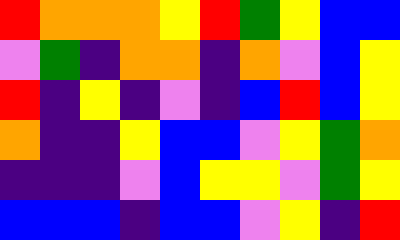[["red", "orange", "orange", "orange", "yellow", "red", "green", "yellow", "blue", "blue"], ["violet", "green", "indigo", "orange", "orange", "indigo", "orange", "violet", "blue", "yellow"], ["red", "indigo", "yellow", "indigo", "violet", "indigo", "blue", "red", "blue", "yellow"], ["orange", "indigo", "indigo", "yellow", "blue", "blue", "violet", "yellow", "green", "orange"], ["indigo", "indigo", "indigo", "violet", "blue", "yellow", "yellow", "violet", "green", "yellow"], ["blue", "blue", "blue", "indigo", "blue", "blue", "violet", "yellow", "indigo", "red"]]